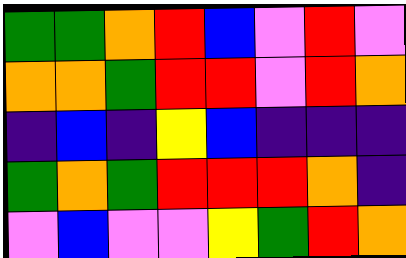[["green", "green", "orange", "red", "blue", "violet", "red", "violet"], ["orange", "orange", "green", "red", "red", "violet", "red", "orange"], ["indigo", "blue", "indigo", "yellow", "blue", "indigo", "indigo", "indigo"], ["green", "orange", "green", "red", "red", "red", "orange", "indigo"], ["violet", "blue", "violet", "violet", "yellow", "green", "red", "orange"]]